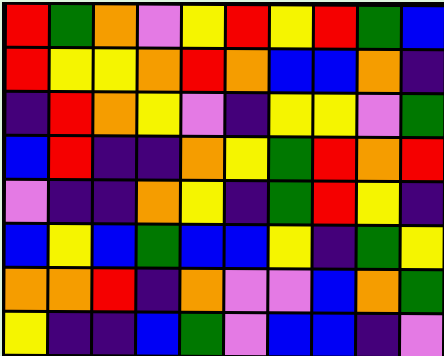[["red", "green", "orange", "violet", "yellow", "red", "yellow", "red", "green", "blue"], ["red", "yellow", "yellow", "orange", "red", "orange", "blue", "blue", "orange", "indigo"], ["indigo", "red", "orange", "yellow", "violet", "indigo", "yellow", "yellow", "violet", "green"], ["blue", "red", "indigo", "indigo", "orange", "yellow", "green", "red", "orange", "red"], ["violet", "indigo", "indigo", "orange", "yellow", "indigo", "green", "red", "yellow", "indigo"], ["blue", "yellow", "blue", "green", "blue", "blue", "yellow", "indigo", "green", "yellow"], ["orange", "orange", "red", "indigo", "orange", "violet", "violet", "blue", "orange", "green"], ["yellow", "indigo", "indigo", "blue", "green", "violet", "blue", "blue", "indigo", "violet"]]